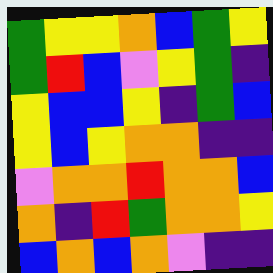[["green", "yellow", "yellow", "orange", "blue", "green", "yellow"], ["green", "red", "blue", "violet", "yellow", "green", "indigo"], ["yellow", "blue", "blue", "yellow", "indigo", "green", "blue"], ["yellow", "blue", "yellow", "orange", "orange", "indigo", "indigo"], ["violet", "orange", "orange", "red", "orange", "orange", "blue"], ["orange", "indigo", "red", "green", "orange", "orange", "yellow"], ["blue", "orange", "blue", "orange", "violet", "indigo", "indigo"]]